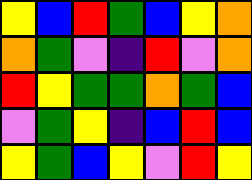[["yellow", "blue", "red", "green", "blue", "yellow", "orange"], ["orange", "green", "violet", "indigo", "red", "violet", "orange"], ["red", "yellow", "green", "green", "orange", "green", "blue"], ["violet", "green", "yellow", "indigo", "blue", "red", "blue"], ["yellow", "green", "blue", "yellow", "violet", "red", "yellow"]]